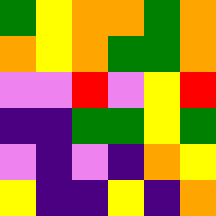[["green", "yellow", "orange", "orange", "green", "orange"], ["orange", "yellow", "orange", "green", "green", "orange"], ["violet", "violet", "red", "violet", "yellow", "red"], ["indigo", "indigo", "green", "green", "yellow", "green"], ["violet", "indigo", "violet", "indigo", "orange", "yellow"], ["yellow", "indigo", "indigo", "yellow", "indigo", "orange"]]